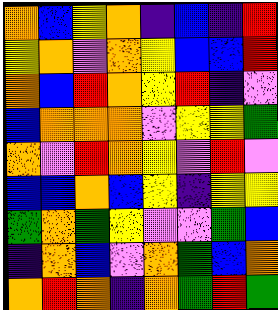[["orange", "blue", "yellow", "orange", "indigo", "blue", "indigo", "red"], ["yellow", "orange", "violet", "orange", "yellow", "blue", "blue", "red"], ["orange", "blue", "red", "orange", "yellow", "red", "indigo", "violet"], ["blue", "orange", "orange", "orange", "violet", "yellow", "yellow", "green"], ["orange", "violet", "red", "orange", "yellow", "violet", "red", "violet"], ["blue", "blue", "orange", "blue", "yellow", "indigo", "yellow", "yellow"], ["green", "orange", "green", "yellow", "violet", "violet", "green", "blue"], ["indigo", "orange", "blue", "violet", "orange", "green", "blue", "orange"], ["orange", "red", "orange", "indigo", "orange", "green", "red", "green"]]